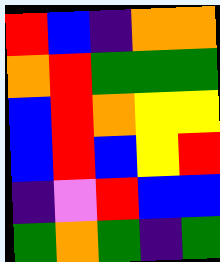[["red", "blue", "indigo", "orange", "orange"], ["orange", "red", "green", "green", "green"], ["blue", "red", "orange", "yellow", "yellow"], ["blue", "red", "blue", "yellow", "red"], ["indigo", "violet", "red", "blue", "blue"], ["green", "orange", "green", "indigo", "green"]]